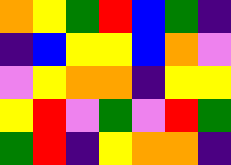[["orange", "yellow", "green", "red", "blue", "green", "indigo"], ["indigo", "blue", "yellow", "yellow", "blue", "orange", "violet"], ["violet", "yellow", "orange", "orange", "indigo", "yellow", "yellow"], ["yellow", "red", "violet", "green", "violet", "red", "green"], ["green", "red", "indigo", "yellow", "orange", "orange", "indigo"]]